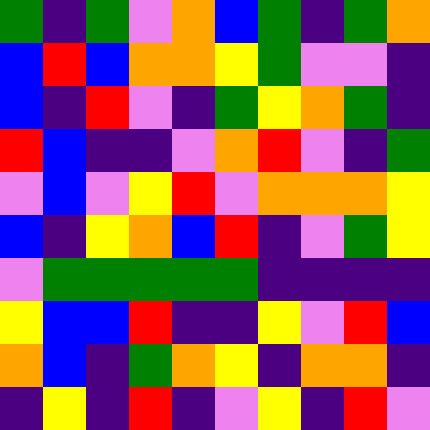[["green", "indigo", "green", "violet", "orange", "blue", "green", "indigo", "green", "orange"], ["blue", "red", "blue", "orange", "orange", "yellow", "green", "violet", "violet", "indigo"], ["blue", "indigo", "red", "violet", "indigo", "green", "yellow", "orange", "green", "indigo"], ["red", "blue", "indigo", "indigo", "violet", "orange", "red", "violet", "indigo", "green"], ["violet", "blue", "violet", "yellow", "red", "violet", "orange", "orange", "orange", "yellow"], ["blue", "indigo", "yellow", "orange", "blue", "red", "indigo", "violet", "green", "yellow"], ["violet", "green", "green", "green", "green", "green", "indigo", "indigo", "indigo", "indigo"], ["yellow", "blue", "blue", "red", "indigo", "indigo", "yellow", "violet", "red", "blue"], ["orange", "blue", "indigo", "green", "orange", "yellow", "indigo", "orange", "orange", "indigo"], ["indigo", "yellow", "indigo", "red", "indigo", "violet", "yellow", "indigo", "red", "violet"]]